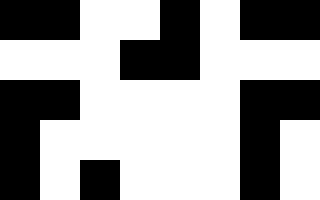[["black", "black", "white", "white", "black", "white", "black", "black"], ["white", "white", "white", "black", "black", "white", "white", "white"], ["black", "black", "white", "white", "white", "white", "black", "black"], ["black", "white", "white", "white", "white", "white", "black", "white"], ["black", "white", "black", "white", "white", "white", "black", "white"]]